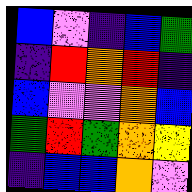[["blue", "violet", "indigo", "blue", "green"], ["indigo", "red", "orange", "red", "indigo"], ["blue", "violet", "violet", "orange", "blue"], ["green", "red", "green", "orange", "yellow"], ["indigo", "blue", "blue", "orange", "violet"]]